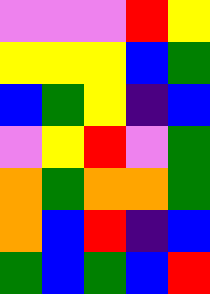[["violet", "violet", "violet", "red", "yellow"], ["yellow", "yellow", "yellow", "blue", "green"], ["blue", "green", "yellow", "indigo", "blue"], ["violet", "yellow", "red", "violet", "green"], ["orange", "green", "orange", "orange", "green"], ["orange", "blue", "red", "indigo", "blue"], ["green", "blue", "green", "blue", "red"]]